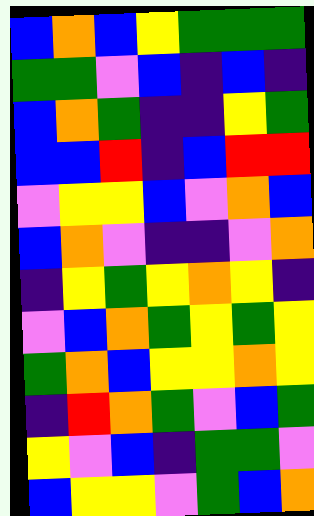[["blue", "orange", "blue", "yellow", "green", "green", "green"], ["green", "green", "violet", "blue", "indigo", "blue", "indigo"], ["blue", "orange", "green", "indigo", "indigo", "yellow", "green"], ["blue", "blue", "red", "indigo", "blue", "red", "red"], ["violet", "yellow", "yellow", "blue", "violet", "orange", "blue"], ["blue", "orange", "violet", "indigo", "indigo", "violet", "orange"], ["indigo", "yellow", "green", "yellow", "orange", "yellow", "indigo"], ["violet", "blue", "orange", "green", "yellow", "green", "yellow"], ["green", "orange", "blue", "yellow", "yellow", "orange", "yellow"], ["indigo", "red", "orange", "green", "violet", "blue", "green"], ["yellow", "violet", "blue", "indigo", "green", "green", "violet"], ["blue", "yellow", "yellow", "violet", "green", "blue", "orange"]]